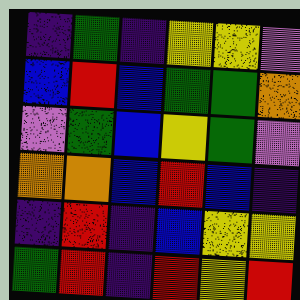[["indigo", "green", "indigo", "yellow", "yellow", "violet"], ["blue", "red", "blue", "green", "green", "orange"], ["violet", "green", "blue", "yellow", "green", "violet"], ["orange", "orange", "blue", "red", "blue", "indigo"], ["indigo", "red", "indigo", "blue", "yellow", "yellow"], ["green", "red", "indigo", "red", "yellow", "red"]]